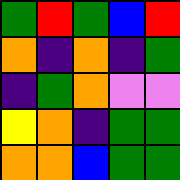[["green", "red", "green", "blue", "red"], ["orange", "indigo", "orange", "indigo", "green"], ["indigo", "green", "orange", "violet", "violet"], ["yellow", "orange", "indigo", "green", "green"], ["orange", "orange", "blue", "green", "green"]]